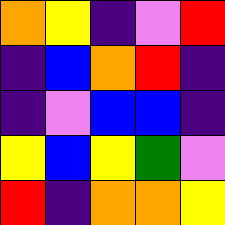[["orange", "yellow", "indigo", "violet", "red"], ["indigo", "blue", "orange", "red", "indigo"], ["indigo", "violet", "blue", "blue", "indigo"], ["yellow", "blue", "yellow", "green", "violet"], ["red", "indigo", "orange", "orange", "yellow"]]